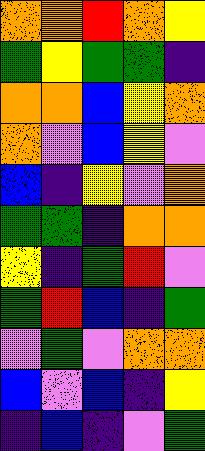[["orange", "orange", "red", "orange", "yellow"], ["green", "yellow", "green", "green", "indigo"], ["orange", "orange", "blue", "yellow", "orange"], ["orange", "violet", "blue", "yellow", "violet"], ["blue", "indigo", "yellow", "violet", "orange"], ["green", "green", "indigo", "orange", "orange"], ["yellow", "indigo", "green", "red", "violet"], ["green", "red", "blue", "indigo", "green"], ["violet", "green", "violet", "orange", "orange"], ["blue", "violet", "blue", "indigo", "yellow"], ["indigo", "blue", "indigo", "violet", "green"]]